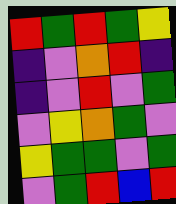[["red", "green", "red", "green", "yellow"], ["indigo", "violet", "orange", "red", "indigo"], ["indigo", "violet", "red", "violet", "green"], ["violet", "yellow", "orange", "green", "violet"], ["yellow", "green", "green", "violet", "green"], ["violet", "green", "red", "blue", "red"]]